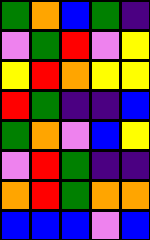[["green", "orange", "blue", "green", "indigo"], ["violet", "green", "red", "violet", "yellow"], ["yellow", "red", "orange", "yellow", "yellow"], ["red", "green", "indigo", "indigo", "blue"], ["green", "orange", "violet", "blue", "yellow"], ["violet", "red", "green", "indigo", "indigo"], ["orange", "red", "green", "orange", "orange"], ["blue", "blue", "blue", "violet", "blue"]]